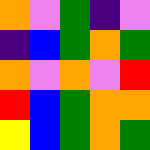[["orange", "violet", "green", "indigo", "violet"], ["indigo", "blue", "green", "orange", "green"], ["orange", "violet", "orange", "violet", "red"], ["red", "blue", "green", "orange", "orange"], ["yellow", "blue", "green", "orange", "green"]]